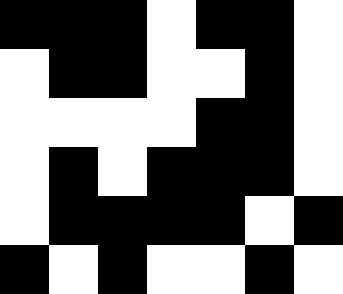[["black", "black", "black", "white", "black", "black", "white"], ["white", "black", "black", "white", "white", "black", "white"], ["white", "white", "white", "white", "black", "black", "white"], ["white", "black", "white", "black", "black", "black", "white"], ["white", "black", "black", "black", "black", "white", "black"], ["black", "white", "black", "white", "white", "black", "white"]]